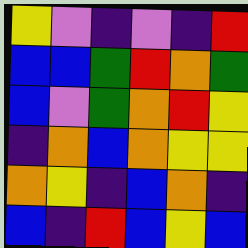[["yellow", "violet", "indigo", "violet", "indigo", "red"], ["blue", "blue", "green", "red", "orange", "green"], ["blue", "violet", "green", "orange", "red", "yellow"], ["indigo", "orange", "blue", "orange", "yellow", "yellow"], ["orange", "yellow", "indigo", "blue", "orange", "indigo"], ["blue", "indigo", "red", "blue", "yellow", "blue"]]